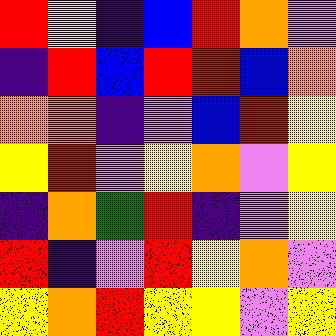[["red", "yellow", "indigo", "blue", "red", "orange", "violet"], ["indigo", "red", "blue", "red", "red", "blue", "orange"], ["orange", "orange", "indigo", "violet", "blue", "red", "yellow"], ["yellow", "red", "violet", "yellow", "orange", "violet", "yellow"], ["indigo", "orange", "green", "red", "indigo", "violet", "yellow"], ["red", "indigo", "violet", "red", "yellow", "orange", "violet"], ["yellow", "orange", "red", "yellow", "yellow", "violet", "yellow"]]